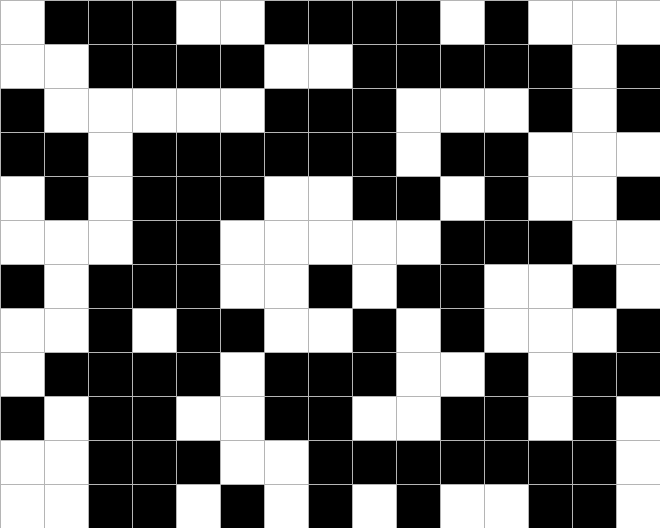[["white", "black", "black", "black", "white", "white", "black", "black", "black", "black", "white", "black", "white", "white", "white"], ["white", "white", "black", "black", "black", "black", "white", "white", "black", "black", "black", "black", "black", "white", "black"], ["black", "white", "white", "white", "white", "white", "black", "black", "black", "white", "white", "white", "black", "white", "black"], ["black", "black", "white", "black", "black", "black", "black", "black", "black", "white", "black", "black", "white", "white", "white"], ["white", "black", "white", "black", "black", "black", "white", "white", "black", "black", "white", "black", "white", "white", "black"], ["white", "white", "white", "black", "black", "white", "white", "white", "white", "white", "black", "black", "black", "white", "white"], ["black", "white", "black", "black", "black", "white", "white", "black", "white", "black", "black", "white", "white", "black", "white"], ["white", "white", "black", "white", "black", "black", "white", "white", "black", "white", "black", "white", "white", "white", "black"], ["white", "black", "black", "black", "black", "white", "black", "black", "black", "white", "white", "black", "white", "black", "black"], ["black", "white", "black", "black", "white", "white", "black", "black", "white", "white", "black", "black", "white", "black", "white"], ["white", "white", "black", "black", "black", "white", "white", "black", "black", "black", "black", "black", "black", "black", "white"], ["white", "white", "black", "black", "white", "black", "white", "black", "white", "black", "white", "white", "black", "black", "white"]]